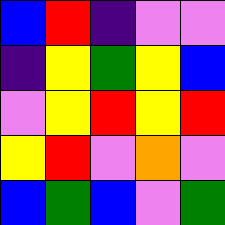[["blue", "red", "indigo", "violet", "violet"], ["indigo", "yellow", "green", "yellow", "blue"], ["violet", "yellow", "red", "yellow", "red"], ["yellow", "red", "violet", "orange", "violet"], ["blue", "green", "blue", "violet", "green"]]